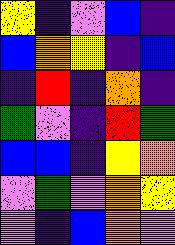[["yellow", "indigo", "violet", "blue", "indigo"], ["blue", "orange", "yellow", "indigo", "blue"], ["indigo", "red", "indigo", "orange", "indigo"], ["green", "violet", "indigo", "red", "green"], ["blue", "blue", "indigo", "yellow", "orange"], ["violet", "green", "violet", "orange", "yellow"], ["violet", "indigo", "blue", "orange", "violet"]]